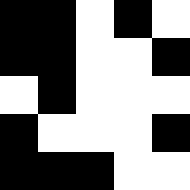[["black", "black", "white", "black", "white"], ["black", "black", "white", "white", "black"], ["white", "black", "white", "white", "white"], ["black", "white", "white", "white", "black"], ["black", "black", "black", "white", "white"]]